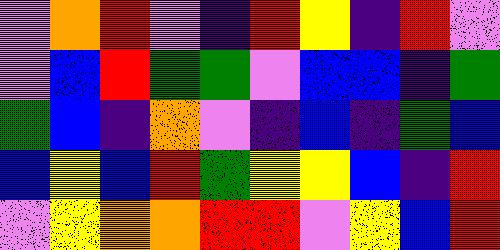[["violet", "orange", "red", "violet", "indigo", "red", "yellow", "indigo", "red", "violet"], ["violet", "blue", "red", "green", "green", "violet", "blue", "blue", "indigo", "green"], ["green", "blue", "indigo", "orange", "violet", "indigo", "blue", "indigo", "green", "blue"], ["blue", "yellow", "blue", "red", "green", "yellow", "yellow", "blue", "indigo", "red"], ["violet", "yellow", "orange", "orange", "red", "red", "violet", "yellow", "blue", "red"]]